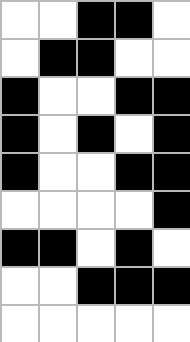[["white", "white", "black", "black", "white"], ["white", "black", "black", "white", "white"], ["black", "white", "white", "black", "black"], ["black", "white", "black", "white", "black"], ["black", "white", "white", "black", "black"], ["white", "white", "white", "white", "black"], ["black", "black", "white", "black", "white"], ["white", "white", "black", "black", "black"], ["white", "white", "white", "white", "white"]]